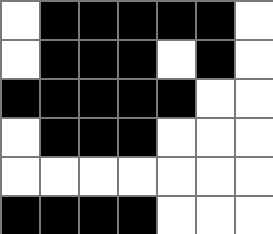[["white", "black", "black", "black", "black", "black", "white"], ["white", "black", "black", "black", "white", "black", "white"], ["black", "black", "black", "black", "black", "white", "white"], ["white", "black", "black", "black", "white", "white", "white"], ["white", "white", "white", "white", "white", "white", "white"], ["black", "black", "black", "black", "white", "white", "white"]]